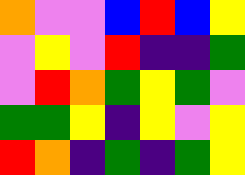[["orange", "violet", "violet", "blue", "red", "blue", "yellow"], ["violet", "yellow", "violet", "red", "indigo", "indigo", "green"], ["violet", "red", "orange", "green", "yellow", "green", "violet"], ["green", "green", "yellow", "indigo", "yellow", "violet", "yellow"], ["red", "orange", "indigo", "green", "indigo", "green", "yellow"]]